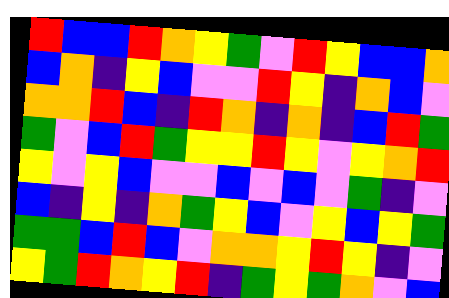[["red", "blue", "blue", "red", "orange", "yellow", "green", "violet", "red", "yellow", "blue", "blue", "orange"], ["blue", "orange", "indigo", "yellow", "blue", "violet", "violet", "red", "yellow", "indigo", "orange", "blue", "violet"], ["orange", "orange", "red", "blue", "indigo", "red", "orange", "indigo", "orange", "indigo", "blue", "red", "green"], ["green", "violet", "blue", "red", "green", "yellow", "yellow", "red", "yellow", "violet", "yellow", "orange", "red"], ["yellow", "violet", "yellow", "blue", "violet", "violet", "blue", "violet", "blue", "violet", "green", "indigo", "violet"], ["blue", "indigo", "yellow", "indigo", "orange", "green", "yellow", "blue", "violet", "yellow", "blue", "yellow", "green"], ["green", "green", "blue", "red", "blue", "violet", "orange", "orange", "yellow", "red", "yellow", "indigo", "violet"], ["yellow", "green", "red", "orange", "yellow", "red", "indigo", "green", "yellow", "green", "orange", "violet", "blue"]]